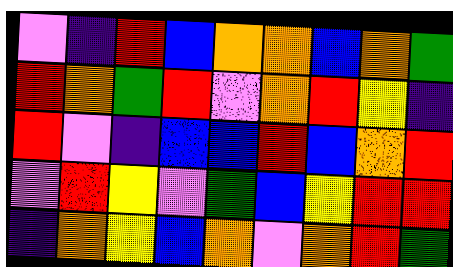[["violet", "indigo", "red", "blue", "orange", "orange", "blue", "orange", "green"], ["red", "orange", "green", "red", "violet", "orange", "red", "yellow", "indigo"], ["red", "violet", "indigo", "blue", "blue", "red", "blue", "orange", "red"], ["violet", "red", "yellow", "violet", "green", "blue", "yellow", "red", "red"], ["indigo", "orange", "yellow", "blue", "orange", "violet", "orange", "red", "green"]]